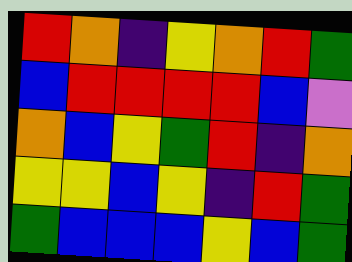[["red", "orange", "indigo", "yellow", "orange", "red", "green"], ["blue", "red", "red", "red", "red", "blue", "violet"], ["orange", "blue", "yellow", "green", "red", "indigo", "orange"], ["yellow", "yellow", "blue", "yellow", "indigo", "red", "green"], ["green", "blue", "blue", "blue", "yellow", "blue", "green"]]